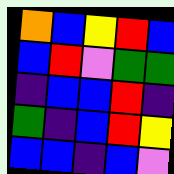[["orange", "blue", "yellow", "red", "blue"], ["blue", "red", "violet", "green", "green"], ["indigo", "blue", "blue", "red", "indigo"], ["green", "indigo", "blue", "red", "yellow"], ["blue", "blue", "indigo", "blue", "violet"]]